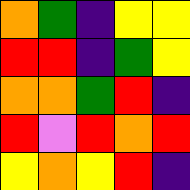[["orange", "green", "indigo", "yellow", "yellow"], ["red", "red", "indigo", "green", "yellow"], ["orange", "orange", "green", "red", "indigo"], ["red", "violet", "red", "orange", "red"], ["yellow", "orange", "yellow", "red", "indigo"]]